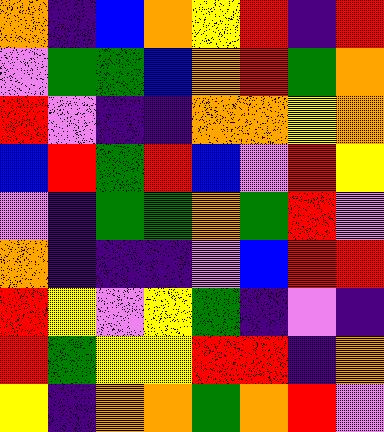[["orange", "indigo", "blue", "orange", "yellow", "red", "indigo", "red"], ["violet", "green", "green", "blue", "orange", "red", "green", "orange"], ["red", "violet", "indigo", "indigo", "orange", "orange", "yellow", "orange"], ["blue", "red", "green", "red", "blue", "violet", "red", "yellow"], ["violet", "indigo", "green", "green", "orange", "green", "red", "violet"], ["orange", "indigo", "indigo", "indigo", "violet", "blue", "red", "red"], ["red", "yellow", "violet", "yellow", "green", "indigo", "violet", "indigo"], ["red", "green", "yellow", "yellow", "red", "red", "indigo", "orange"], ["yellow", "indigo", "orange", "orange", "green", "orange", "red", "violet"]]